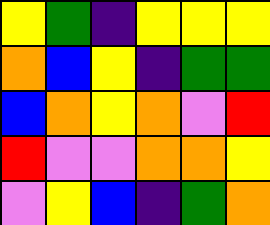[["yellow", "green", "indigo", "yellow", "yellow", "yellow"], ["orange", "blue", "yellow", "indigo", "green", "green"], ["blue", "orange", "yellow", "orange", "violet", "red"], ["red", "violet", "violet", "orange", "orange", "yellow"], ["violet", "yellow", "blue", "indigo", "green", "orange"]]